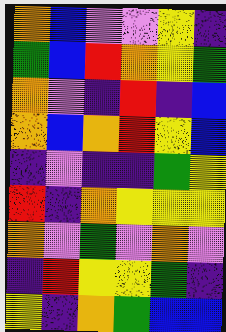[["orange", "blue", "violet", "violet", "yellow", "indigo"], ["green", "blue", "red", "orange", "yellow", "green"], ["orange", "violet", "indigo", "red", "indigo", "blue"], ["orange", "blue", "orange", "red", "yellow", "blue"], ["indigo", "violet", "indigo", "indigo", "green", "yellow"], ["red", "indigo", "orange", "yellow", "yellow", "yellow"], ["orange", "violet", "green", "violet", "orange", "violet"], ["indigo", "red", "yellow", "yellow", "green", "indigo"], ["yellow", "indigo", "orange", "green", "blue", "blue"]]